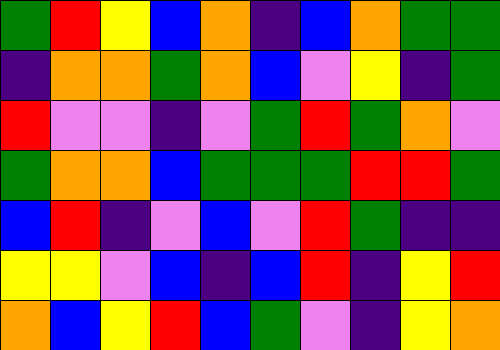[["green", "red", "yellow", "blue", "orange", "indigo", "blue", "orange", "green", "green"], ["indigo", "orange", "orange", "green", "orange", "blue", "violet", "yellow", "indigo", "green"], ["red", "violet", "violet", "indigo", "violet", "green", "red", "green", "orange", "violet"], ["green", "orange", "orange", "blue", "green", "green", "green", "red", "red", "green"], ["blue", "red", "indigo", "violet", "blue", "violet", "red", "green", "indigo", "indigo"], ["yellow", "yellow", "violet", "blue", "indigo", "blue", "red", "indigo", "yellow", "red"], ["orange", "blue", "yellow", "red", "blue", "green", "violet", "indigo", "yellow", "orange"]]